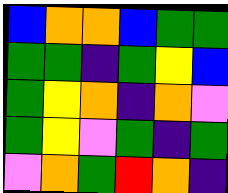[["blue", "orange", "orange", "blue", "green", "green"], ["green", "green", "indigo", "green", "yellow", "blue"], ["green", "yellow", "orange", "indigo", "orange", "violet"], ["green", "yellow", "violet", "green", "indigo", "green"], ["violet", "orange", "green", "red", "orange", "indigo"]]